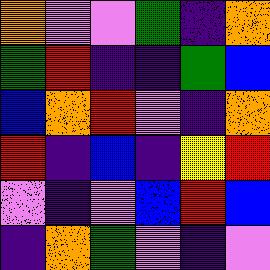[["orange", "violet", "violet", "green", "indigo", "orange"], ["green", "red", "indigo", "indigo", "green", "blue"], ["blue", "orange", "red", "violet", "indigo", "orange"], ["red", "indigo", "blue", "indigo", "yellow", "red"], ["violet", "indigo", "violet", "blue", "red", "blue"], ["indigo", "orange", "green", "violet", "indigo", "violet"]]